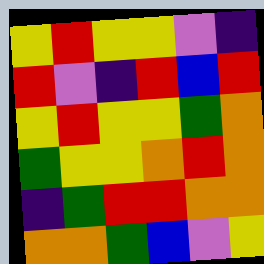[["yellow", "red", "yellow", "yellow", "violet", "indigo"], ["red", "violet", "indigo", "red", "blue", "red"], ["yellow", "red", "yellow", "yellow", "green", "orange"], ["green", "yellow", "yellow", "orange", "red", "orange"], ["indigo", "green", "red", "red", "orange", "orange"], ["orange", "orange", "green", "blue", "violet", "yellow"]]